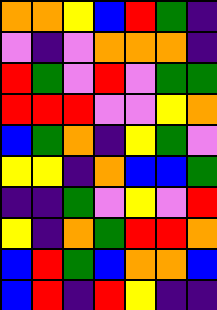[["orange", "orange", "yellow", "blue", "red", "green", "indigo"], ["violet", "indigo", "violet", "orange", "orange", "orange", "indigo"], ["red", "green", "violet", "red", "violet", "green", "green"], ["red", "red", "red", "violet", "violet", "yellow", "orange"], ["blue", "green", "orange", "indigo", "yellow", "green", "violet"], ["yellow", "yellow", "indigo", "orange", "blue", "blue", "green"], ["indigo", "indigo", "green", "violet", "yellow", "violet", "red"], ["yellow", "indigo", "orange", "green", "red", "red", "orange"], ["blue", "red", "green", "blue", "orange", "orange", "blue"], ["blue", "red", "indigo", "red", "yellow", "indigo", "indigo"]]